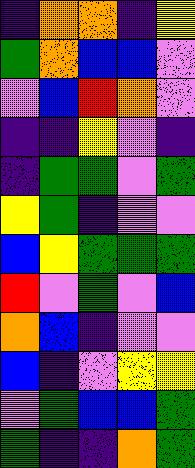[["indigo", "orange", "orange", "indigo", "yellow"], ["green", "orange", "blue", "blue", "violet"], ["violet", "blue", "red", "orange", "violet"], ["indigo", "indigo", "yellow", "violet", "indigo"], ["indigo", "green", "green", "violet", "green"], ["yellow", "green", "indigo", "violet", "violet"], ["blue", "yellow", "green", "green", "green"], ["red", "violet", "green", "violet", "blue"], ["orange", "blue", "indigo", "violet", "violet"], ["blue", "indigo", "violet", "yellow", "yellow"], ["violet", "green", "blue", "blue", "green"], ["green", "indigo", "indigo", "orange", "green"]]